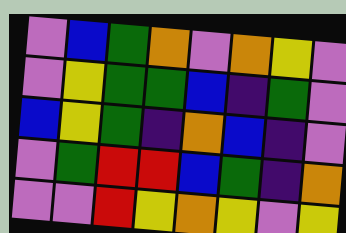[["violet", "blue", "green", "orange", "violet", "orange", "yellow", "violet"], ["violet", "yellow", "green", "green", "blue", "indigo", "green", "violet"], ["blue", "yellow", "green", "indigo", "orange", "blue", "indigo", "violet"], ["violet", "green", "red", "red", "blue", "green", "indigo", "orange"], ["violet", "violet", "red", "yellow", "orange", "yellow", "violet", "yellow"]]